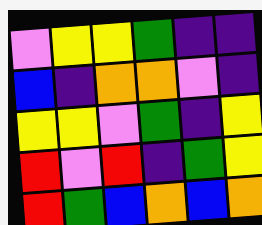[["violet", "yellow", "yellow", "green", "indigo", "indigo"], ["blue", "indigo", "orange", "orange", "violet", "indigo"], ["yellow", "yellow", "violet", "green", "indigo", "yellow"], ["red", "violet", "red", "indigo", "green", "yellow"], ["red", "green", "blue", "orange", "blue", "orange"]]